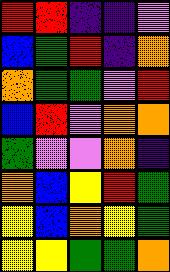[["red", "red", "indigo", "indigo", "violet"], ["blue", "green", "red", "indigo", "orange"], ["orange", "green", "green", "violet", "red"], ["blue", "red", "violet", "orange", "orange"], ["green", "violet", "violet", "orange", "indigo"], ["orange", "blue", "yellow", "red", "green"], ["yellow", "blue", "orange", "yellow", "green"], ["yellow", "yellow", "green", "green", "orange"]]